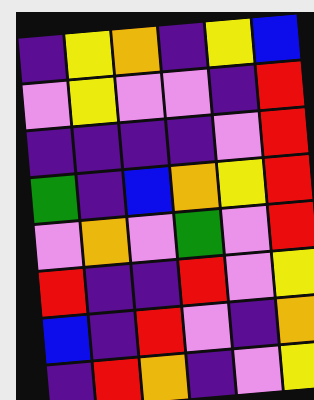[["indigo", "yellow", "orange", "indigo", "yellow", "blue"], ["violet", "yellow", "violet", "violet", "indigo", "red"], ["indigo", "indigo", "indigo", "indigo", "violet", "red"], ["green", "indigo", "blue", "orange", "yellow", "red"], ["violet", "orange", "violet", "green", "violet", "red"], ["red", "indigo", "indigo", "red", "violet", "yellow"], ["blue", "indigo", "red", "violet", "indigo", "orange"], ["indigo", "red", "orange", "indigo", "violet", "yellow"]]